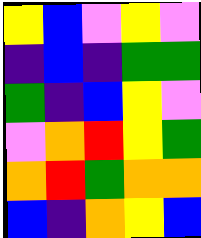[["yellow", "blue", "violet", "yellow", "violet"], ["indigo", "blue", "indigo", "green", "green"], ["green", "indigo", "blue", "yellow", "violet"], ["violet", "orange", "red", "yellow", "green"], ["orange", "red", "green", "orange", "orange"], ["blue", "indigo", "orange", "yellow", "blue"]]